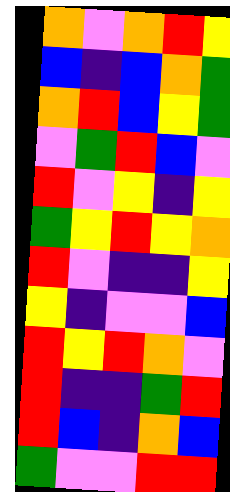[["orange", "violet", "orange", "red", "yellow"], ["blue", "indigo", "blue", "orange", "green"], ["orange", "red", "blue", "yellow", "green"], ["violet", "green", "red", "blue", "violet"], ["red", "violet", "yellow", "indigo", "yellow"], ["green", "yellow", "red", "yellow", "orange"], ["red", "violet", "indigo", "indigo", "yellow"], ["yellow", "indigo", "violet", "violet", "blue"], ["red", "yellow", "red", "orange", "violet"], ["red", "indigo", "indigo", "green", "red"], ["red", "blue", "indigo", "orange", "blue"], ["green", "violet", "violet", "red", "red"]]